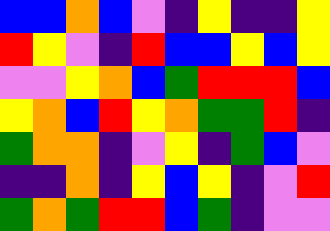[["blue", "blue", "orange", "blue", "violet", "indigo", "yellow", "indigo", "indigo", "yellow"], ["red", "yellow", "violet", "indigo", "red", "blue", "blue", "yellow", "blue", "yellow"], ["violet", "violet", "yellow", "orange", "blue", "green", "red", "red", "red", "blue"], ["yellow", "orange", "blue", "red", "yellow", "orange", "green", "green", "red", "indigo"], ["green", "orange", "orange", "indigo", "violet", "yellow", "indigo", "green", "blue", "violet"], ["indigo", "indigo", "orange", "indigo", "yellow", "blue", "yellow", "indigo", "violet", "red"], ["green", "orange", "green", "red", "red", "blue", "green", "indigo", "violet", "violet"]]